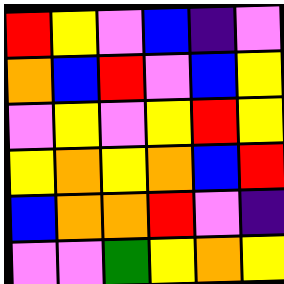[["red", "yellow", "violet", "blue", "indigo", "violet"], ["orange", "blue", "red", "violet", "blue", "yellow"], ["violet", "yellow", "violet", "yellow", "red", "yellow"], ["yellow", "orange", "yellow", "orange", "blue", "red"], ["blue", "orange", "orange", "red", "violet", "indigo"], ["violet", "violet", "green", "yellow", "orange", "yellow"]]